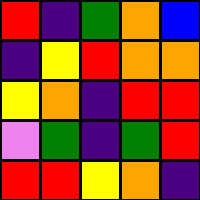[["red", "indigo", "green", "orange", "blue"], ["indigo", "yellow", "red", "orange", "orange"], ["yellow", "orange", "indigo", "red", "red"], ["violet", "green", "indigo", "green", "red"], ["red", "red", "yellow", "orange", "indigo"]]